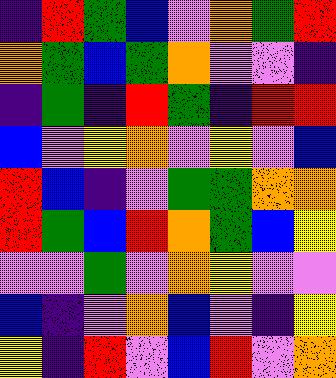[["indigo", "red", "green", "blue", "violet", "orange", "green", "red"], ["orange", "green", "blue", "green", "orange", "violet", "violet", "indigo"], ["indigo", "green", "indigo", "red", "green", "indigo", "red", "red"], ["blue", "violet", "yellow", "orange", "violet", "yellow", "violet", "blue"], ["red", "blue", "indigo", "violet", "green", "green", "orange", "orange"], ["red", "green", "blue", "red", "orange", "green", "blue", "yellow"], ["violet", "violet", "green", "violet", "orange", "yellow", "violet", "violet"], ["blue", "indigo", "violet", "orange", "blue", "violet", "indigo", "yellow"], ["yellow", "indigo", "red", "violet", "blue", "red", "violet", "orange"]]